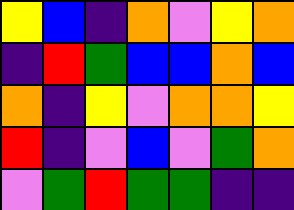[["yellow", "blue", "indigo", "orange", "violet", "yellow", "orange"], ["indigo", "red", "green", "blue", "blue", "orange", "blue"], ["orange", "indigo", "yellow", "violet", "orange", "orange", "yellow"], ["red", "indigo", "violet", "blue", "violet", "green", "orange"], ["violet", "green", "red", "green", "green", "indigo", "indigo"]]